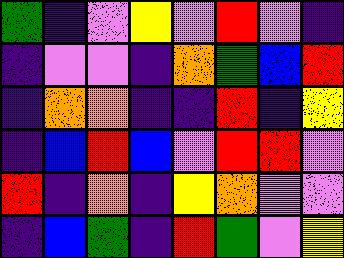[["green", "indigo", "violet", "yellow", "violet", "red", "violet", "indigo"], ["indigo", "violet", "violet", "indigo", "orange", "green", "blue", "red"], ["indigo", "orange", "orange", "indigo", "indigo", "red", "indigo", "yellow"], ["indigo", "blue", "red", "blue", "violet", "red", "red", "violet"], ["red", "indigo", "orange", "indigo", "yellow", "orange", "violet", "violet"], ["indigo", "blue", "green", "indigo", "red", "green", "violet", "yellow"]]